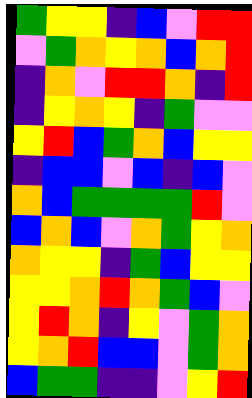[["green", "yellow", "yellow", "indigo", "blue", "violet", "red", "red"], ["violet", "green", "orange", "yellow", "orange", "blue", "orange", "red"], ["indigo", "orange", "violet", "red", "red", "orange", "indigo", "red"], ["indigo", "yellow", "orange", "yellow", "indigo", "green", "violet", "violet"], ["yellow", "red", "blue", "green", "orange", "blue", "yellow", "yellow"], ["indigo", "blue", "blue", "violet", "blue", "indigo", "blue", "violet"], ["orange", "blue", "green", "green", "green", "green", "red", "violet"], ["blue", "orange", "blue", "violet", "orange", "green", "yellow", "orange"], ["orange", "yellow", "yellow", "indigo", "green", "blue", "yellow", "yellow"], ["yellow", "yellow", "orange", "red", "orange", "green", "blue", "violet"], ["yellow", "red", "orange", "indigo", "yellow", "violet", "green", "orange"], ["yellow", "orange", "red", "blue", "blue", "violet", "green", "orange"], ["blue", "green", "green", "indigo", "indigo", "violet", "yellow", "red"]]